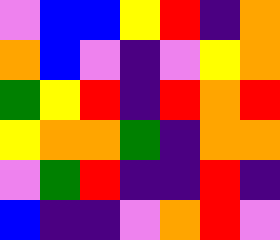[["violet", "blue", "blue", "yellow", "red", "indigo", "orange"], ["orange", "blue", "violet", "indigo", "violet", "yellow", "orange"], ["green", "yellow", "red", "indigo", "red", "orange", "red"], ["yellow", "orange", "orange", "green", "indigo", "orange", "orange"], ["violet", "green", "red", "indigo", "indigo", "red", "indigo"], ["blue", "indigo", "indigo", "violet", "orange", "red", "violet"]]